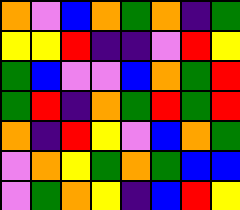[["orange", "violet", "blue", "orange", "green", "orange", "indigo", "green"], ["yellow", "yellow", "red", "indigo", "indigo", "violet", "red", "yellow"], ["green", "blue", "violet", "violet", "blue", "orange", "green", "red"], ["green", "red", "indigo", "orange", "green", "red", "green", "red"], ["orange", "indigo", "red", "yellow", "violet", "blue", "orange", "green"], ["violet", "orange", "yellow", "green", "orange", "green", "blue", "blue"], ["violet", "green", "orange", "yellow", "indigo", "blue", "red", "yellow"]]